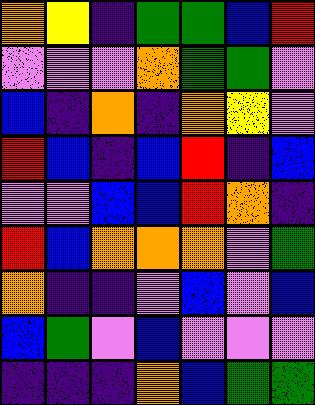[["orange", "yellow", "indigo", "green", "green", "blue", "red"], ["violet", "violet", "violet", "orange", "green", "green", "violet"], ["blue", "indigo", "orange", "indigo", "orange", "yellow", "violet"], ["red", "blue", "indigo", "blue", "red", "indigo", "blue"], ["violet", "violet", "blue", "blue", "red", "orange", "indigo"], ["red", "blue", "orange", "orange", "orange", "violet", "green"], ["orange", "indigo", "indigo", "violet", "blue", "violet", "blue"], ["blue", "green", "violet", "blue", "violet", "violet", "violet"], ["indigo", "indigo", "indigo", "orange", "blue", "green", "green"]]